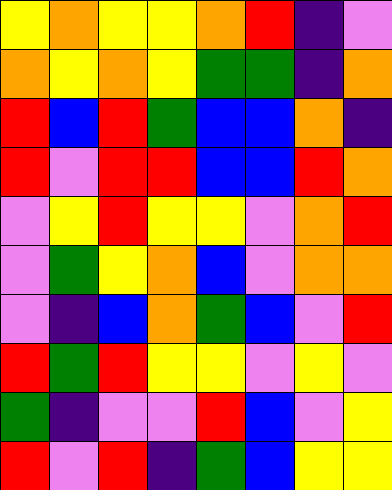[["yellow", "orange", "yellow", "yellow", "orange", "red", "indigo", "violet"], ["orange", "yellow", "orange", "yellow", "green", "green", "indigo", "orange"], ["red", "blue", "red", "green", "blue", "blue", "orange", "indigo"], ["red", "violet", "red", "red", "blue", "blue", "red", "orange"], ["violet", "yellow", "red", "yellow", "yellow", "violet", "orange", "red"], ["violet", "green", "yellow", "orange", "blue", "violet", "orange", "orange"], ["violet", "indigo", "blue", "orange", "green", "blue", "violet", "red"], ["red", "green", "red", "yellow", "yellow", "violet", "yellow", "violet"], ["green", "indigo", "violet", "violet", "red", "blue", "violet", "yellow"], ["red", "violet", "red", "indigo", "green", "blue", "yellow", "yellow"]]